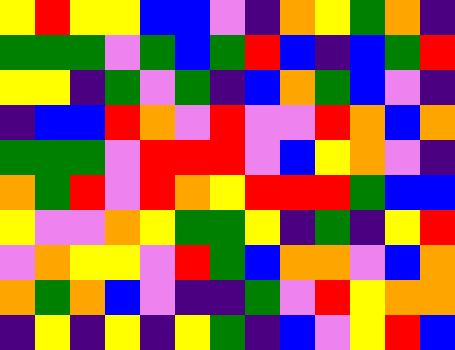[["yellow", "red", "yellow", "yellow", "blue", "blue", "violet", "indigo", "orange", "yellow", "green", "orange", "indigo"], ["green", "green", "green", "violet", "green", "blue", "green", "red", "blue", "indigo", "blue", "green", "red"], ["yellow", "yellow", "indigo", "green", "violet", "green", "indigo", "blue", "orange", "green", "blue", "violet", "indigo"], ["indigo", "blue", "blue", "red", "orange", "violet", "red", "violet", "violet", "red", "orange", "blue", "orange"], ["green", "green", "green", "violet", "red", "red", "red", "violet", "blue", "yellow", "orange", "violet", "indigo"], ["orange", "green", "red", "violet", "red", "orange", "yellow", "red", "red", "red", "green", "blue", "blue"], ["yellow", "violet", "violet", "orange", "yellow", "green", "green", "yellow", "indigo", "green", "indigo", "yellow", "red"], ["violet", "orange", "yellow", "yellow", "violet", "red", "green", "blue", "orange", "orange", "violet", "blue", "orange"], ["orange", "green", "orange", "blue", "violet", "indigo", "indigo", "green", "violet", "red", "yellow", "orange", "orange"], ["indigo", "yellow", "indigo", "yellow", "indigo", "yellow", "green", "indigo", "blue", "violet", "yellow", "red", "blue"]]